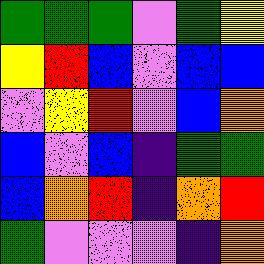[["green", "green", "green", "violet", "green", "yellow"], ["yellow", "red", "blue", "violet", "blue", "blue"], ["violet", "yellow", "red", "violet", "blue", "orange"], ["blue", "violet", "blue", "indigo", "green", "green"], ["blue", "orange", "red", "indigo", "orange", "red"], ["green", "violet", "violet", "violet", "indigo", "orange"]]